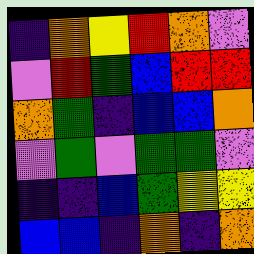[["indigo", "orange", "yellow", "red", "orange", "violet"], ["violet", "red", "green", "blue", "red", "red"], ["orange", "green", "indigo", "blue", "blue", "orange"], ["violet", "green", "violet", "green", "green", "violet"], ["indigo", "indigo", "blue", "green", "yellow", "yellow"], ["blue", "blue", "indigo", "orange", "indigo", "orange"]]